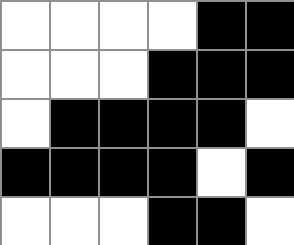[["white", "white", "white", "white", "black", "black"], ["white", "white", "white", "black", "black", "black"], ["white", "black", "black", "black", "black", "white"], ["black", "black", "black", "black", "white", "black"], ["white", "white", "white", "black", "black", "white"]]